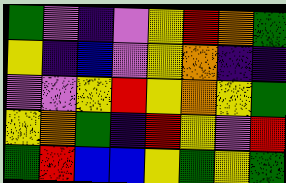[["green", "violet", "indigo", "violet", "yellow", "red", "orange", "green"], ["yellow", "indigo", "blue", "violet", "yellow", "orange", "indigo", "indigo"], ["violet", "violet", "yellow", "red", "yellow", "orange", "yellow", "green"], ["yellow", "orange", "green", "indigo", "red", "yellow", "violet", "red"], ["green", "red", "blue", "blue", "yellow", "green", "yellow", "green"]]